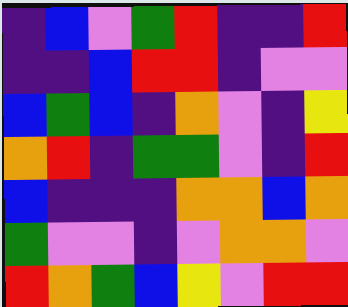[["indigo", "blue", "violet", "green", "red", "indigo", "indigo", "red"], ["indigo", "indigo", "blue", "red", "red", "indigo", "violet", "violet"], ["blue", "green", "blue", "indigo", "orange", "violet", "indigo", "yellow"], ["orange", "red", "indigo", "green", "green", "violet", "indigo", "red"], ["blue", "indigo", "indigo", "indigo", "orange", "orange", "blue", "orange"], ["green", "violet", "violet", "indigo", "violet", "orange", "orange", "violet"], ["red", "orange", "green", "blue", "yellow", "violet", "red", "red"]]